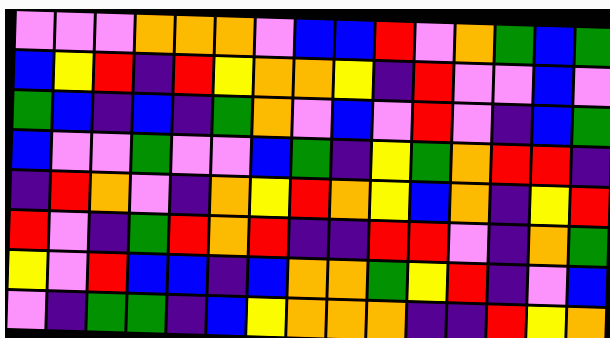[["violet", "violet", "violet", "orange", "orange", "orange", "violet", "blue", "blue", "red", "violet", "orange", "green", "blue", "green"], ["blue", "yellow", "red", "indigo", "red", "yellow", "orange", "orange", "yellow", "indigo", "red", "violet", "violet", "blue", "violet"], ["green", "blue", "indigo", "blue", "indigo", "green", "orange", "violet", "blue", "violet", "red", "violet", "indigo", "blue", "green"], ["blue", "violet", "violet", "green", "violet", "violet", "blue", "green", "indigo", "yellow", "green", "orange", "red", "red", "indigo"], ["indigo", "red", "orange", "violet", "indigo", "orange", "yellow", "red", "orange", "yellow", "blue", "orange", "indigo", "yellow", "red"], ["red", "violet", "indigo", "green", "red", "orange", "red", "indigo", "indigo", "red", "red", "violet", "indigo", "orange", "green"], ["yellow", "violet", "red", "blue", "blue", "indigo", "blue", "orange", "orange", "green", "yellow", "red", "indigo", "violet", "blue"], ["violet", "indigo", "green", "green", "indigo", "blue", "yellow", "orange", "orange", "orange", "indigo", "indigo", "red", "yellow", "orange"]]